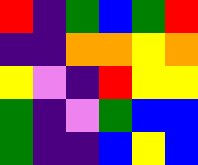[["red", "indigo", "green", "blue", "green", "red"], ["indigo", "indigo", "orange", "orange", "yellow", "orange"], ["yellow", "violet", "indigo", "red", "yellow", "yellow"], ["green", "indigo", "violet", "green", "blue", "blue"], ["green", "indigo", "indigo", "blue", "yellow", "blue"]]